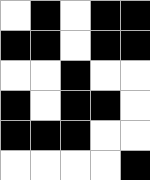[["white", "black", "white", "black", "black"], ["black", "black", "white", "black", "black"], ["white", "white", "black", "white", "white"], ["black", "white", "black", "black", "white"], ["black", "black", "black", "white", "white"], ["white", "white", "white", "white", "black"]]